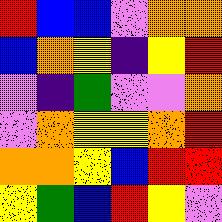[["red", "blue", "blue", "violet", "orange", "orange"], ["blue", "orange", "yellow", "indigo", "yellow", "red"], ["violet", "indigo", "green", "violet", "violet", "orange"], ["violet", "orange", "yellow", "yellow", "orange", "red"], ["orange", "orange", "yellow", "blue", "red", "red"], ["yellow", "green", "blue", "red", "yellow", "violet"]]